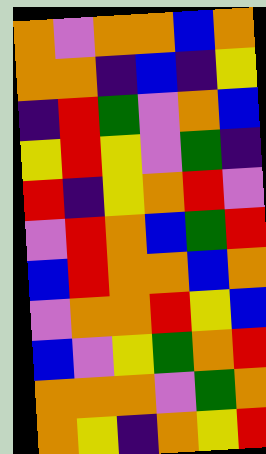[["orange", "violet", "orange", "orange", "blue", "orange"], ["orange", "orange", "indigo", "blue", "indigo", "yellow"], ["indigo", "red", "green", "violet", "orange", "blue"], ["yellow", "red", "yellow", "violet", "green", "indigo"], ["red", "indigo", "yellow", "orange", "red", "violet"], ["violet", "red", "orange", "blue", "green", "red"], ["blue", "red", "orange", "orange", "blue", "orange"], ["violet", "orange", "orange", "red", "yellow", "blue"], ["blue", "violet", "yellow", "green", "orange", "red"], ["orange", "orange", "orange", "violet", "green", "orange"], ["orange", "yellow", "indigo", "orange", "yellow", "red"]]